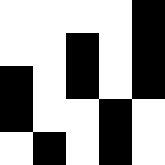[["white", "white", "white", "white", "black"], ["white", "white", "black", "white", "black"], ["black", "white", "black", "white", "black"], ["black", "white", "white", "black", "white"], ["white", "black", "white", "black", "white"]]